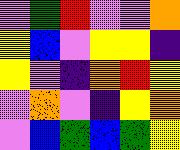[["violet", "green", "red", "violet", "violet", "orange"], ["yellow", "blue", "violet", "yellow", "yellow", "indigo"], ["yellow", "violet", "indigo", "orange", "red", "yellow"], ["violet", "orange", "violet", "indigo", "yellow", "orange"], ["violet", "blue", "green", "blue", "green", "yellow"]]